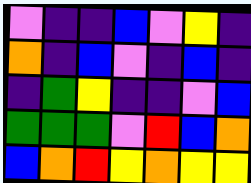[["violet", "indigo", "indigo", "blue", "violet", "yellow", "indigo"], ["orange", "indigo", "blue", "violet", "indigo", "blue", "indigo"], ["indigo", "green", "yellow", "indigo", "indigo", "violet", "blue"], ["green", "green", "green", "violet", "red", "blue", "orange"], ["blue", "orange", "red", "yellow", "orange", "yellow", "yellow"]]